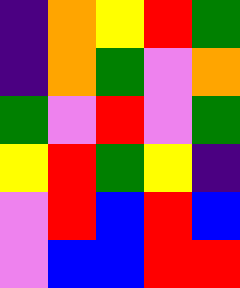[["indigo", "orange", "yellow", "red", "green"], ["indigo", "orange", "green", "violet", "orange"], ["green", "violet", "red", "violet", "green"], ["yellow", "red", "green", "yellow", "indigo"], ["violet", "red", "blue", "red", "blue"], ["violet", "blue", "blue", "red", "red"]]